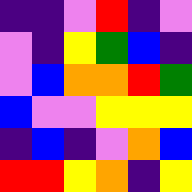[["indigo", "indigo", "violet", "red", "indigo", "violet"], ["violet", "indigo", "yellow", "green", "blue", "indigo"], ["violet", "blue", "orange", "orange", "red", "green"], ["blue", "violet", "violet", "yellow", "yellow", "yellow"], ["indigo", "blue", "indigo", "violet", "orange", "blue"], ["red", "red", "yellow", "orange", "indigo", "yellow"]]